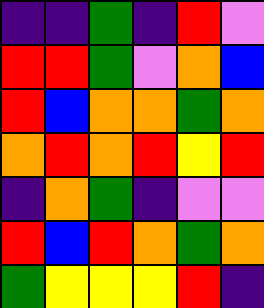[["indigo", "indigo", "green", "indigo", "red", "violet"], ["red", "red", "green", "violet", "orange", "blue"], ["red", "blue", "orange", "orange", "green", "orange"], ["orange", "red", "orange", "red", "yellow", "red"], ["indigo", "orange", "green", "indigo", "violet", "violet"], ["red", "blue", "red", "orange", "green", "orange"], ["green", "yellow", "yellow", "yellow", "red", "indigo"]]